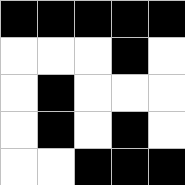[["black", "black", "black", "black", "black"], ["white", "white", "white", "black", "white"], ["white", "black", "white", "white", "white"], ["white", "black", "white", "black", "white"], ["white", "white", "black", "black", "black"]]